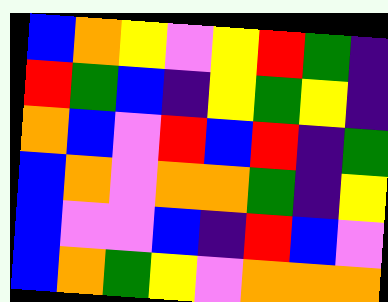[["blue", "orange", "yellow", "violet", "yellow", "red", "green", "indigo"], ["red", "green", "blue", "indigo", "yellow", "green", "yellow", "indigo"], ["orange", "blue", "violet", "red", "blue", "red", "indigo", "green"], ["blue", "orange", "violet", "orange", "orange", "green", "indigo", "yellow"], ["blue", "violet", "violet", "blue", "indigo", "red", "blue", "violet"], ["blue", "orange", "green", "yellow", "violet", "orange", "orange", "orange"]]